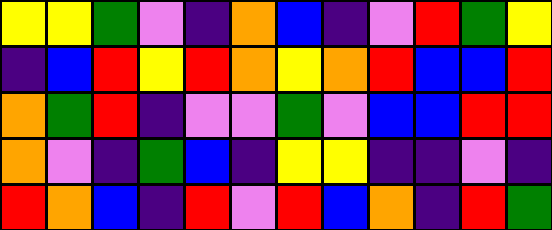[["yellow", "yellow", "green", "violet", "indigo", "orange", "blue", "indigo", "violet", "red", "green", "yellow"], ["indigo", "blue", "red", "yellow", "red", "orange", "yellow", "orange", "red", "blue", "blue", "red"], ["orange", "green", "red", "indigo", "violet", "violet", "green", "violet", "blue", "blue", "red", "red"], ["orange", "violet", "indigo", "green", "blue", "indigo", "yellow", "yellow", "indigo", "indigo", "violet", "indigo"], ["red", "orange", "blue", "indigo", "red", "violet", "red", "blue", "orange", "indigo", "red", "green"]]